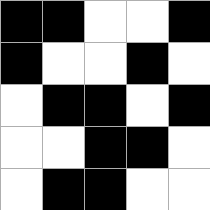[["black", "black", "white", "white", "black"], ["black", "white", "white", "black", "white"], ["white", "black", "black", "white", "black"], ["white", "white", "black", "black", "white"], ["white", "black", "black", "white", "white"]]